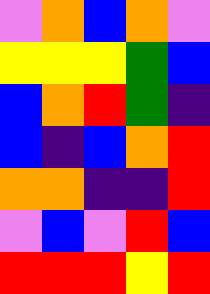[["violet", "orange", "blue", "orange", "violet"], ["yellow", "yellow", "yellow", "green", "blue"], ["blue", "orange", "red", "green", "indigo"], ["blue", "indigo", "blue", "orange", "red"], ["orange", "orange", "indigo", "indigo", "red"], ["violet", "blue", "violet", "red", "blue"], ["red", "red", "red", "yellow", "red"]]